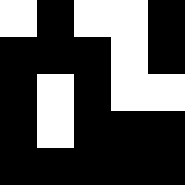[["white", "black", "white", "white", "black"], ["black", "black", "black", "white", "black"], ["black", "white", "black", "white", "white"], ["black", "white", "black", "black", "black"], ["black", "black", "black", "black", "black"]]